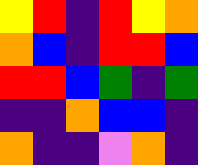[["yellow", "red", "indigo", "red", "yellow", "orange"], ["orange", "blue", "indigo", "red", "red", "blue"], ["red", "red", "blue", "green", "indigo", "green"], ["indigo", "indigo", "orange", "blue", "blue", "indigo"], ["orange", "indigo", "indigo", "violet", "orange", "indigo"]]